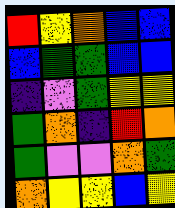[["red", "yellow", "orange", "blue", "blue"], ["blue", "green", "green", "blue", "blue"], ["indigo", "violet", "green", "yellow", "yellow"], ["green", "orange", "indigo", "red", "orange"], ["green", "violet", "violet", "orange", "green"], ["orange", "yellow", "yellow", "blue", "yellow"]]